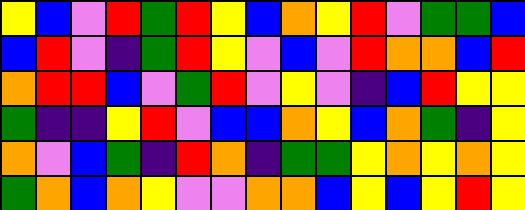[["yellow", "blue", "violet", "red", "green", "red", "yellow", "blue", "orange", "yellow", "red", "violet", "green", "green", "blue"], ["blue", "red", "violet", "indigo", "green", "red", "yellow", "violet", "blue", "violet", "red", "orange", "orange", "blue", "red"], ["orange", "red", "red", "blue", "violet", "green", "red", "violet", "yellow", "violet", "indigo", "blue", "red", "yellow", "yellow"], ["green", "indigo", "indigo", "yellow", "red", "violet", "blue", "blue", "orange", "yellow", "blue", "orange", "green", "indigo", "yellow"], ["orange", "violet", "blue", "green", "indigo", "red", "orange", "indigo", "green", "green", "yellow", "orange", "yellow", "orange", "yellow"], ["green", "orange", "blue", "orange", "yellow", "violet", "violet", "orange", "orange", "blue", "yellow", "blue", "yellow", "red", "yellow"]]